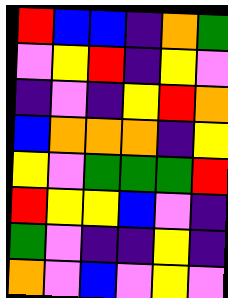[["red", "blue", "blue", "indigo", "orange", "green"], ["violet", "yellow", "red", "indigo", "yellow", "violet"], ["indigo", "violet", "indigo", "yellow", "red", "orange"], ["blue", "orange", "orange", "orange", "indigo", "yellow"], ["yellow", "violet", "green", "green", "green", "red"], ["red", "yellow", "yellow", "blue", "violet", "indigo"], ["green", "violet", "indigo", "indigo", "yellow", "indigo"], ["orange", "violet", "blue", "violet", "yellow", "violet"]]